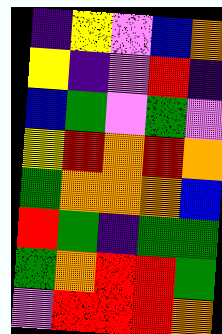[["indigo", "yellow", "violet", "blue", "orange"], ["yellow", "indigo", "violet", "red", "indigo"], ["blue", "green", "violet", "green", "violet"], ["yellow", "red", "orange", "red", "orange"], ["green", "orange", "orange", "orange", "blue"], ["red", "green", "indigo", "green", "green"], ["green", "orange", "red", "red", "green"], ["violet", "red", "red", "red", "orange"]]